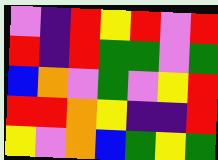[["violet", "indigo", "red", "yellow", "red", "violet", "red"], ["red", "indigo", "red", "green", "green", "violet", "green"], ["blue", "orange", "violet", "green", "violet", "yellow", "red"], ["red", "red", "orange", "yellow", "indigo", "indigo", "red"], ["yellow", "violet", "orange", "blue", "green", "yellow", "green"]]